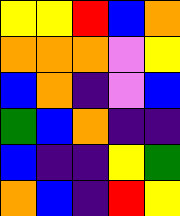[["yellow", "yellow", "red", "blue", "orange"], ["orange", "orange", "orange", "violet", "yellow"], ["blue", "orange", "indigo", "violet", "blue"], ["green", "blue", "orange", "indigo", "indigo"], ["blue", "indigo", "indigo", "yellow", "green"], ["orange", "blue", "indigo", "red", "yellow"]]